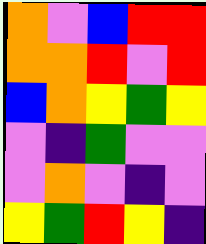[["orange", "violet", "blue", "red", "red"], ["orange", "orange", "red", "violet", "red"], ["blue", "orange", "yellow", "green", "yellow"], ["violet", "indigo", "green", "violet", "violet"], ["violet", "orange", "violet", "indigo", "violet"], ["yellow", "green", "red", "yellow", "indigo"]]